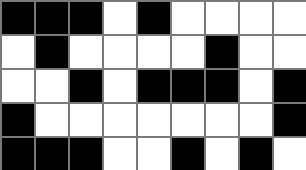[["black", "black", "black", "white", "black", "white", "white", "white", "white"], ["white", "black", "white", "white", "white", "white", "black", "white", "white"], ["white", "white", "black", "white", "black", "black", "black", "white", "black"], ["black", "white", "white", "white", "white", "white", "white", "white", "black"], ["black", "black", "black", "white", "white", "black", "white", "black", "white"]]